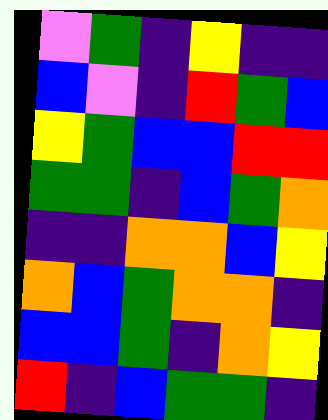[["violet", "green", "indigo", "yellow", "indigo", "indigo"], ["blue", "violet", "indigo", "red", "green", "blue"], ["yellow", "green", "blue", "blue", "red", "red"], ["green", "green", "indigo", "blue", "green", "orange"], ["indigo", "indigo", "orange", "orange", "blue", "yellow"], ["orange", "blue", "green", "orange", "orange", "indigo"], ["blue", "blue", "green", "indigo", "orange", "yellow"], ["red", "indigo", "blue", "green", "green", "indigo"]]